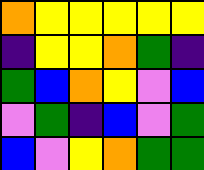[["orange", "yellow", "yellow", "yellow", "yellow", "yellow"], ["indigo", "yellow", "yellow", "orange", "green", "indigo"], ["green", "blue", "orange", "yellow", "violet", "blue"], ["violet", "green", "indigo", "blue", "violet", "green"], ["blue", "violet", "yellow", "orange", "green", "green"]]